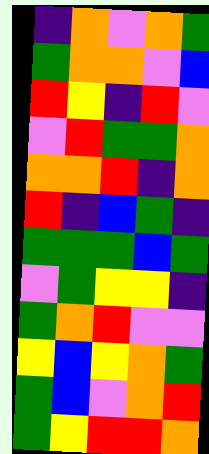[["indigo", "orange", "violet", "orange", "green"], ["green", "orange", "orange", "violet", "blue"], ["red", "yellow", "indigo", "red", "violet"], ["violet", "red", "green", "green", "orange"], ["orange", "orange", "red", "indigo", "orange"], ["red", "indigo", "blue", "green", "indigo"], ["green", "green", "green", "blue", "green"], ["violet", "green", "yellow", "yellow", "indigo"], ["green", "orange", "red", "violet", "violet"], ["yellow", "blue", "yellow", "orange", "green"], ["green", "blue", "violet", "orange", "red"], ["green", "yellow", "red", "red", "orange"]]